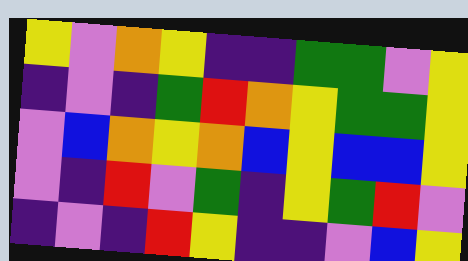[["yellow", "violet", "orange", "yellow", "indigo", "indigo", "green", "green", "violet", "yellow"], ["indigo", "violet", "indigo", "green", "red", "orange", "yellow", "green", "green", "yellow"], ["violet", "blue", "orange", "yellow", "orange", "blue", "yellow", "blue", "blue", "yellow"], ["violet", "indigo", "red", "violet", "green", "indigo", "yellow", "green", "red", "violet"], ["indigo", "violet", "indigo", "red", "yellow", "indigo", "indigo", "violet", "blue", "yellow"]]